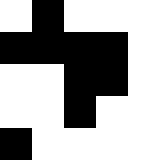[["white", "black", "white", "white", "white"], ["black", "black", "black", "black", "white"], ["white", "white", "black", "black", "white"], ["white", "white", "black", "white", "white"], ["black", "white", "white", "white", "white"]]